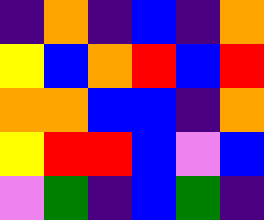[["indigo", "orange", "indigo", "blue", "indigo", "orange"], ["yellow", "blue", "orange", "red", "blue", "red"], ["orange", "orange", "blue", "blue", "indigo", "orange"], ["yellow", "red", "red", "blue", "violet", "blue"], ["violet", "green", "indigo", "blue", "green", "indigo"]]